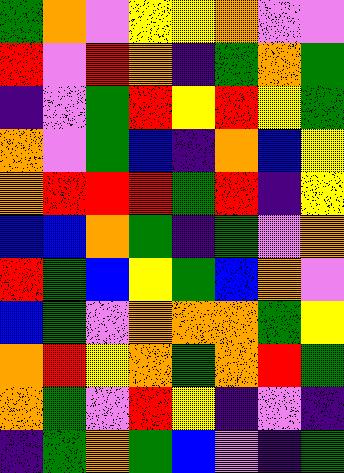[["green", "orange", "violet", "yellow", "yellow", "orange", "violet", "violet"], ["red", "violet", "red", "orange", "indigo", "green", "orange", "green"], ["indigo", "violet", "green", "red", "yellow", "red", "yellow", "green"], ["orange", "violet", "green", "blue", "indigo", "orange", "blue", "yellow"], ["orange", "red", "red", "red", "green", "red", "indigo", "yellow"], ["blue", "blue", "orange", "green", "indigo", "green", "violet", "orange"], ["red", "green", "blue", "yellow", "green", "blue", "orange", "violet"], ["blue", "green", "violet", "orange", "orange", "orange", "green", "yellow"], ["orange", "red", "yellow", "orange", "green", "orange", "red", "green"], ["orange", "green", "violet", "red", "yellow", "indigo", "violet", "indigo"], ["indigo", "green", "orange", "green", "blue", "violet", "indigo", "green"]]